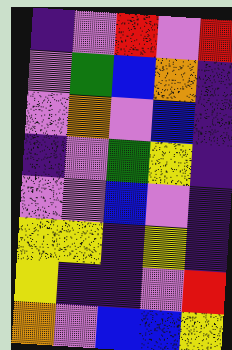[["indigo", "violet", "red", "violet", "red"], ["violet", "green", "blue", "orange", "indigo"], ["violet", "orange", "violet", "blue", "indigo"], ["indigo", "violet", "green", "yellow", "indigo"], ["violet", "violet", "blue", "violet", "indigo"], ["yellow", "yellow", "indigo", "yellow", "indigo"], ["yellow", "indigo", "indigo", "violet", "red"], ["orange", "violet", "blue", "blue", "yellow"]]